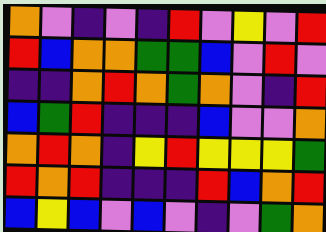[["orange", "violet", "indigo", "violet", "indigo", "red", "violet", "yellow", "violet", "red"], ["red", "blue", "orange", "orange", "green", "green", "blue", "violet", "red", "violet"], ["indigo", "indigo", "orange", "red", "orange", "green", "orange", "violet", "indigo", "red"], ["blue", "green", "red", "indigo", "indigo", "indigo", "blue", "violet", "violet", "orange"], ["orange", "red", "orange", "indigo", "yellow", "red", "yellow", "yellow", "yellow", "green"], ["red", "orange", "red", "indigo", "indigo", "indigo", "red", "blue", "orange", "red"], ["blue", "yellow", "blue", "violet", "blue", "violet", "indigo", "violet", "green", "orange"]]